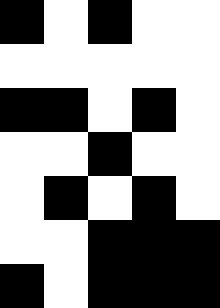[["black", "white", "black", "white", "white"], ["white", "white", "white", "white", "white"], ["black", "black", "white", "black", "white"], ["white", "white", "black", "white", "white"], ["white", "black", "white", "black", "white"], ["white", "white", "black", "black", "black"], ["black", "white", "black", "black", "black"]]